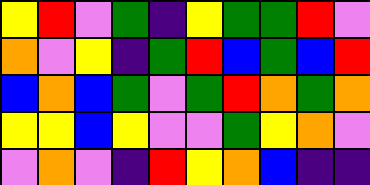[["yellow", "red", "violet", "green", "indigo", "yellow", "green", "green", "red", "violet"], ["orange", "violet", "yellow", "indigo", "green", "red", "blue", "green", "blue", "red"], ["blue", "orange", "blue", "green", "violet", "green", "red", "orange", "green", "orange"], ["yellow", "yellow", "blue", "yellow", "violet", "violet", "green", "yellow", "orange", "violet"], ["violet", "orange", "violet", "indigo", "red", "yellow", "orange", "blue", "indigo", "indigo"]]